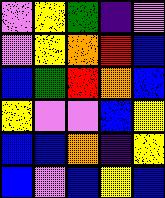[["violet", "yellow", "green", "indigo", "violet"], ["violet", "yellow", "orange", "red", "blue"], ["blue", "green", "red", "orange", "blue"], ["yellow", "violet", "violet", "blue", "yellow"], ["blue", "blue", "orange", "indigo", "yellow"], ["blue", "violet", "blue", "yellow", "blue"]]